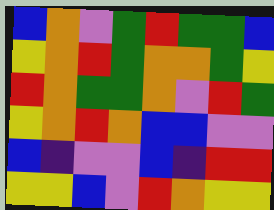[["blue", "orange", "violet", "green", "red", "green", "green", "blue"], ["yellow", "orange", "red", "green", "orange", "orange", "green", "yellow"], ["red", "orange", "green", "green", "orange", "violet", "red", "green"], ["yellow", "orange", "red", "orange", "blue", "blue", "violet", "violet"], ["blue", "indigo", "violet", "violet", "blue", "indigo", "red", "red"], ["yellow", "yellow", "blue", "violet", "red", "orange", "yellow", "yellow"]]